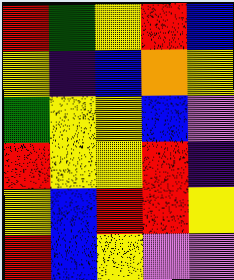[["red", "green", "yellow", "red", "blue"], ["yellow", "indigo", "blue", "orange", "yellow"], ["green", "yellow", "yellow", "blue", "violet"], ["red", "yellow", "yellow", "red", "indigo"], ["yellow", "blue", "red", "red", "yellow"], ["red", "blue", "yellow", "violet", "violet"]]